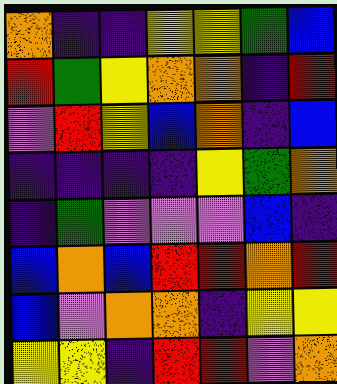[["orange", "indigo", "indigo", "yellow", "yellow", "green", "blue"], ["red", "green", "yellow", "orange", "orange", "indigo", "red"], ["violet", "red", "yellow", "blue", "orange", "indigo", "blue"], ["indigo", "indigo", "indigo", "indigo", "yellow", "green", "orange"], ["indigo", "green", "violet", "violet", "violet", "blue", "indigo"], ["blue", "orange", "blue", "red", "red", "orange", "red"], ["blue", "violet", "orange", "orange", "indigo", "yellow", "yellow"], ["yellow", "yellow", "indigo", "red", "red", "violet", "orange"]]